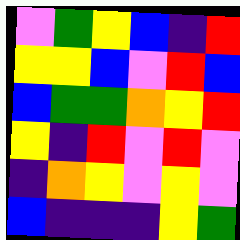[["violet", "green", "yellow", "blue", "indigo", "red"], ["yellow", "yellow", "blue", "violet", "red", "blue"], ["blue", "green", "green", "orange", "yellow", "red"], ["yellow", "indigo", "red", "violet", "red", "violet"], ["indigo", "orange", "yellow", "violet", "yellow", "violet"], ["blue", "indigo", "indigo", "indigo", "yellow", "green"]]